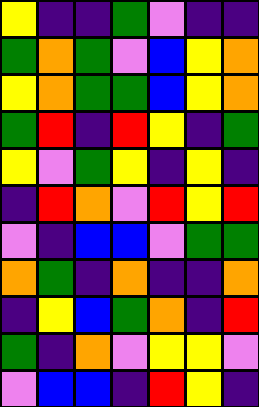[["yellow", "indigo", "indigo", "green", "violet", "indigo", "indigo"], ["green", "orange", "green", "violet", "blue", "yellow", "orange"], ["yellow", "orange", "green", "green", "blue", "yellow", "orange"], ["green", "red", "indigo", "red", "yellow", "indigo", "green"], ["yellow", "violet", "green", "yellow", "indigo", "yellow", "indigo"], ["indigo", "red", "orange", "violet", "red", "yellow", "red"], ["violet", "indigo", "blue", "blue", "violet", "green", "green"], ["orange", "green", "indigo", "orange", "indigo", "indigo", "orange"], ["indigo", "yellow", "blue", "green", "orange", "indigo", "red"], ["green", "indigo", "orange", "violet", "yellow", "yellow", "violet"], ["violet", "blue", "blue", "indigo", "red", "yellow", "indigo"]]